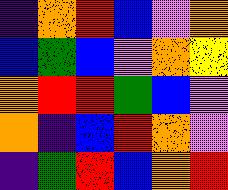[["indigo", "orange", "red", "blue", "violet", "orange"], ["blue", "green", "blue", "violet", "orange", "yellow"], ["orange", "red", "red", "green", "blue", "violet"], ["orange", "indigo", "blue", "red", "orange", "violet"], ["indigo", "green", "red", "blue", "orange", "red"]]